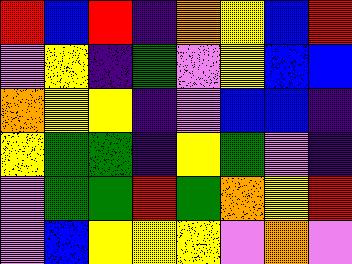[["red", "blue", "red", "indigo", "orange", "yellow", "blue", "red"], ["violet", "yellow", "indigo", "green", "violet", "yellow", "blue", "blue"], ["orange", "yellow", "yellow", "indigo", "violet", "blue", "blue", "indigo"], ["yellow", "green", "green", "indigo", "yellow", "green", "violet", "indigo"], ["violet", "green", "green", "red", "green", "orange", "yellow", "red"], ["violet", "blue", "yellow", "yellow", "yellow", "violet", "orange", "violet"]]